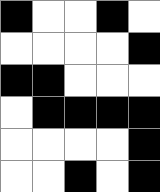[["black", "white", "white", "black", "white"], ["white", "white", "white", "white", "black"], ["black", "black", "white", "white", "white"], ["white", "black", "black", "black", "black"], ["white", "white", "white", "white", "black"], ["white", "white", "black", "white", "black"]]